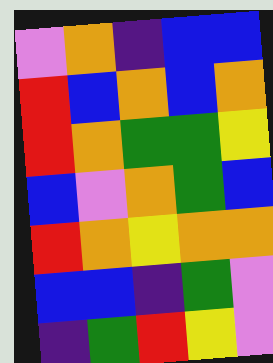[["violet", "orange", "indigo", "blue", "blue"], ["red", "blue", "orange", "blue", "orange"], ["red", "orange", "green", "green", "yellow"], ["blue", "violet", "orange", "green", "blue"], ["red", "orange", "yellow", "orange", "orange"], ["blue", "blue", "indigo", "green", "violet"], ["indigo", "green", "red", "yellow", "violet"]]